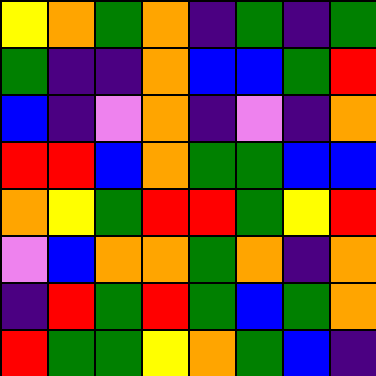[["yellow", "orange", "green", "orange", "indigo", "green", "indigo", "green"], ["green", "indigo", "indigo", "orange", "blue", "blue", "green", "red"], ["blue", "indigo", "violet", "orange", "indigo", "violet", "indigo", "orange"], ["red", "red", "blue", "orange", "green", "green", "blue", "blue"], ["orange", "yellow", "green", "red", "red", "green", "yellow", "red"], ["violet", "blue", "orange", "orange", "green", "orange", "indigo", "orange"], ["indigo", "red", "green", "red", "green", "blue", "green", "orange"], ["red", "green", "green", "yellow", "orange", "green", "blue", "indigo"]]